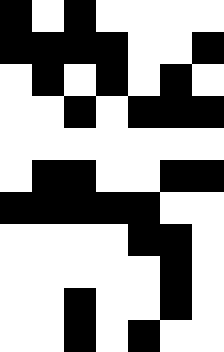[["black", "white", "black", "white", "white", "white", "white"], ["black", "black", "black", "black", "white", "white", "black"], ["white", "black", "white", "black", "white", "black", "white"], ["white", "white", "black", "white", "black", "black", "black"], ["white", "white", "white", "white", "white", "white", "white"], ["white", "black", "black", "white", "white", "black", "black"], ["black", "black", "black", "black", "black", "white", "white"], ["white", "white", "white", "white", "black", "black", "white"], ["white", "white", "white", "white", "white", "black", "white"], ["white", "white", "black", "white", "white", "black", "white"], ["white", "white", "black", "white", "black", "white", "white"]]